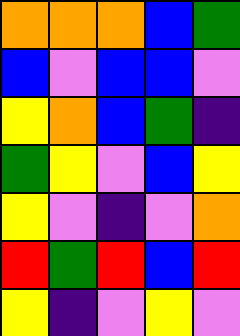[["orange", "orange", "orange", "blue", "green"], ["blue", "violet", "blue", "blue", "violet"], ["yellow", "orange", "blue", "green", "indigo"], ["green", "yellow", "violet", "blue", "yellow"], ["yellow", "violet", "indigo", "violet", "orange"], ["red", "green", "red", "blue", "red"], ["yellow", "indigo", "violet", "yellow", "violet"]]